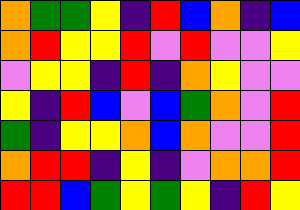[["orange", "green", "green", "yellow", "indigo", "red", "blue", "orange", "indigo", "blue"], ["orange", "red", "yellow", "yellow", "red", "violet", "red", "violet", "violet", "yellow"], ["violet", "yellow", "yellow", "indigo", "red", "indigo", "orange", "yellow", "violet", "violet"], ["yellow", "indigo", "red", "blue", "violet", "blue", "green", "orange", "violet", "red"], ["green", "indigo", "yellow", "yellow", "orange", "blue", "orange", "violet", "violet", "red"], ["orange", "red", "red", "indigo", "yellow", "indigo", "violet", "orange", "orange", "red"], ["red", "red", "blue", "green", "yellow", "green", "yellow", "indigo", "red", "yellow"]]